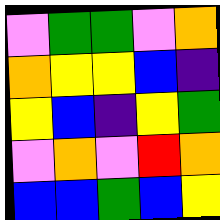[["violet", "green", "green", "violet", "orange"], ["orange", "yellow", "yellow", "blue", "indigo"], ["yellow", "blue", "indigo", "yellow", "green"], ["violet", "orange", "violet", "red", "orange"], ["blue", "blue", "green", "blue", "yellow"]]